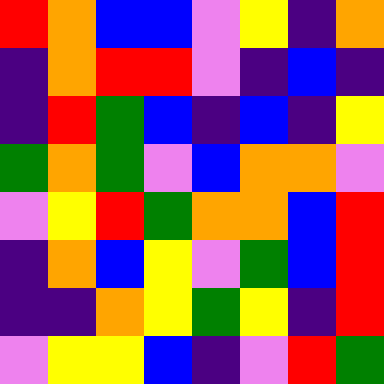[["red", "orange", "blue", "blue", "violet", "yellow", "indigo", "orange"], ["indigo", "orange", "red", "red", "violet", "indigo", "blue", "indigo"], ["indigo", "red", "green", "blue", "indigo", "blue", "indigo", "yellow"], ["green", "orange", "green", "violet", "blue", "orange", "orange", "violet"], ["violet", "yellow", "red", "green", "orange", "orange", "blue", "red"], ["indigo", "orange", "blue", "yellow", "violet", "green", "blue", "red"], ["indigo", "indigo", "orange", "yellow", "green", "yellow", "indigo", "red"], ["violet", "yellow", "yellow", "blue", "indigo", "violet", "red", "green"]]